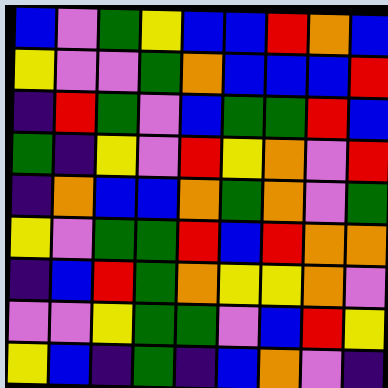[["blue", "violet", "green", "yellow", "blue", "blue", "red", "orange", "blue"], ["yellow", "violet", "violet", "green", "orange", "blue", "blue", "blue", "red"], ["indigo", "red", "green", "violet", "blue", "green", "green", "red", "blue"], ["green", "indigo", "yellow", "violet", "red", "yellow", "orange", "violet", "red"], ["indigo", "orange", "blue", "blue", "orange", "green", "orange", "violet", "green"], ["yellow", "violet", "green", "green", "red", "blue", "red", "orange", "orange"], ["indigo", "blue", "red", "green", "orange", "yellow", "yellow", "orange", "violet"], ["violet", "violet", "yellow", "green", "green", "violet", "blue", "red", "yellow"], ["yellow", "blue", "indigo", "green", "indigo", "blue", "orange", "violet", "indigo"]]